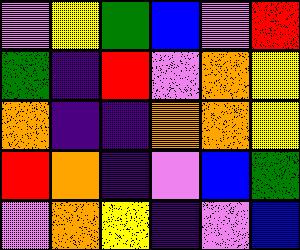[["violet", "yellow", "green", "blue", "violet", "red"], ["green", "indigo", "red", "violet", "orange", "yellow"], ["orange", "indigo", "indigo", "orange", "orange", "yellow"], ["red", "orange", "indigo", "violet", "blue", "green"], ["violet", "orange", "yellow", "indigo", "violet", "blue"]]